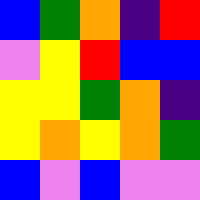[["blue", "green", "orange", "indigo", "red"], ["violet", "yellow", "red", "blue", "blue"], ["yellow", "yellow", "green", "orange", "indigo"], ["yellow", "orange", "yellow", "orange", "green"], ["blue", "violet", "blue", "violet", "violet"]]